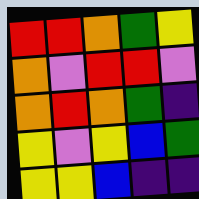[["red", "red", "orange", "green", "yellow"], ["orange", "violet", "red", "red", "violet"], ["orange", "red", "orange", "green", "indigo"], ["yellow", "violet", "yellow", "blue", "green"], ["yellow", "yellow", "blue", "indigo", "indigo"]]